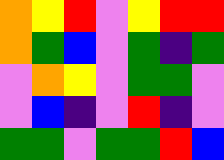[["orange", "yellow", "red", "violet", "yellow", "red", "red"], ["orange", "green", "blue", "violet", "green", "indigo", "green"], ["violet", "orange", "yellow", "violet", "green", "green", "violet"], ["violet", "blue", "indigo", "violet", "red", "indigo", "violet"], ["green", "green", "violet", "green", "green", "red", "blue"]]